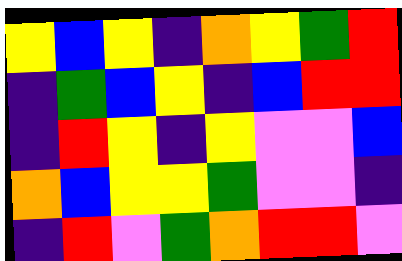[["yellow", "blue", "yellow", "indigo", "orange", "yellow", "green", "red"], ["indigo", "green", "blue", "yellow", "indigo", "blue", "red", "red"], ["indigo", "red", "yellow", "indigo", "yellow", "violet", "violet", "blue"], ["orange", "blue", "yellow", "yellow", "green", "violet", "violet", "indigo"], ["indigo", "red", "violet", "green", "orange", "red", "red", "violet"]]